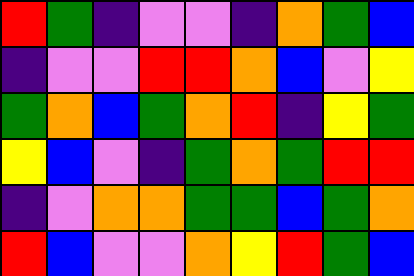[["red", "green", "indigo", "violet", "violet", "indigo", "orange", "green", "blue"], ["indigo", "violet", "violet", "red", "red", "orange", "blue", "violet", "yellow"], ["green", "orange", "blue", "green", "orange", "red", "indigo", "yellow", "green"], ["yellow", "blue", "violet", "indigo", "green", "orange", "green", "red", "red"], ["indigo", "violet", "orange", "orange", "green", "green", "blue", "green", "orange"], ["red", "blue", "violet", "violet", "orange", "yellow", "red", "green", "blue"]]